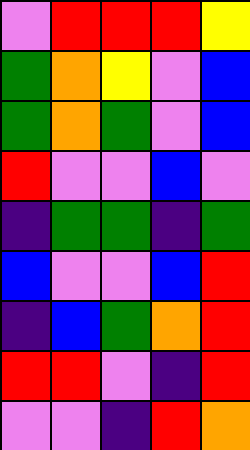[["violet", "red", "red", "red", "yellow"], ["green", "orange", "yellow", "violet", "blue"], ["green", "orange", "green", "violet", "blue"], ["red", "violet", "violet", "blue", "violet"], ["indigo", "green", "green", "indigo", "green"], ["blue", "violet", "violet", "blue", "red"], ["indigo", "blue", "green", "orange", "red"], ["red", "red", "violet", "indigo", "red"], ["violet", "violet", "indigo", "red", "orange"]]